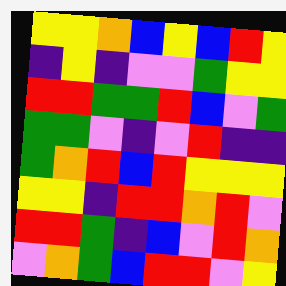[["yellow", "yellow", "orange", "blue", "yellow", "blue", "red", "yellow"], ["indigo", "yellow", "indigo", "violet", "violet", "green", "yellow", "yellow"], ["red", "red", "green", "green", "red", "blue", "violet", "green"], ["green", "green", "violet", "indigo", "violet", "red", "indigo", "indigo"], ["green", "orange", "red", "blue", "red", "yellow", "yellow", "yellow"], ["yellow", "yellow", "indigo", "red", "red", "orange", "red", "violet"], ["red", "red", "green", "indigo", "blue", "violet", "red", "orange"], ["violet", "orange", "green", "blue", "red", "red", "violet", "yellow"]]